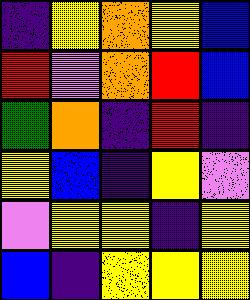[["indigo", "yellow", "orange", "yellow", "blue"], ["red", "violet", "orange", "red", "blue"], ["green", "orange", "indigo", "red", "indigo"], ["yellow", "blue", "indigo", "yellow", "violet"], ["violet", "yellow", "yellow", "indigo", "yellow"], ["blue", "indigo", "yellow", "yellow", "yellow"]]